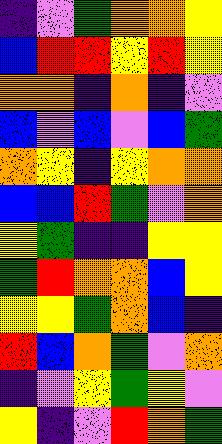[["indigo", "violet", "green", "orange", "orange", "yellow"], ["blue", "red", "red", "yellow", "red", "yellow"], ["orange", "orange", "indigo", "orange", "indigo", "violet"], ["blue", "violet", "blue", "violet", "blue", "green"], ["orange", "yellow", "indigo", "yellow", "orange", "orange"], ["blue", "blue", "red", "green", "violet", "orange"], ["yellow", "green", "indigo", "indigo", "yellow", "yellow"], ["green", "red", "orange", "orange", "blue", "yellow"], ["yellow", "yellow", "green", "orange", "blue", "indigo"], ["red", "blue", "orange", "green", "violet", "orange"], ["indigo", "violet", "yellow", "green", "yellow", "violet"], ["yellow", "indigo", "violet", "red", "orange", "green"]]